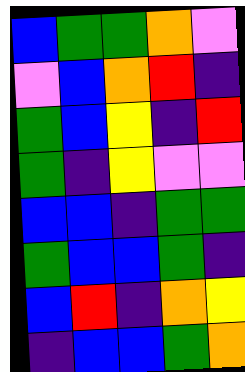[["blue", "green", "green", "orange", "violet"], ["violet", "blue", "orange", "red", "indigo"], ["green", "blue", "yellow", "indigo", "red"], ["green", "indigo", "yellow", "violet", "violet"], ["blue", "blue", "indigo", "green", "green"], ["green", "blue", "blue", "green", "indigo"], ["blue", "red", "indigo", "orange", "yellow"], ["indigo", "blue", "blue", "green", "orange"]]